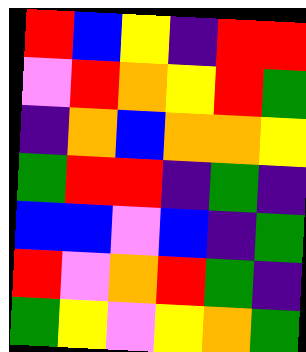[["red", "blue", "yellow", "indigo", "red", "red"], ["violet", "red", "orange", "yellow", "red", "green"], ["indigo", "orange", "blue", "orange", "orange", "yellow"], ["green", "red", "red", "indigo", "green", "indigo"], ["blue", "blue", "violet", "blue", "indigo", "green"], ["red", "violet", "orange", "red", "green", "indigo"], ["green", "yellow", "violet", "yellow", "orange", "green"]]